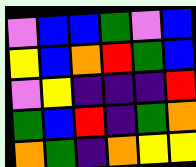[["violet", "blue", "blue", "green", "violet", "blue"], ["yellow", "blue", "orange", "red", "green", "blue"], ["violet", "yellow", "indigo", "indigo", "indigo", "red"], ["green", "blue", "red", "indigo", "green", "orange"], ["orange", "green", "indigo", "orange", "yellow", "yellow"]]